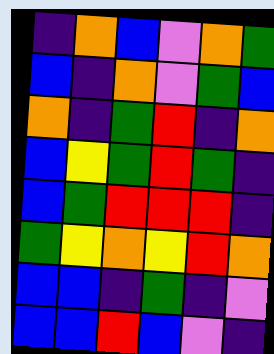[["indigo", "orange", "blue", "violet", "orange", "green"], ["blue", "indigo", "orange", "violet", "green", "blue"], ["orange", "indigo", "green", "red", "indigo", "orange"], ["blue", "yellow", "green", "red", "green", "indigo"], ["blue", "green", "red", "red", "red", "indigo"], ["green", "yellow", "orange", "yellow", "red", "orange"], ["blue", "blue", "indigo", "green", "indigo", "violet"], ["blue", "blue", "red", "blue", "violet", "indigo"]]